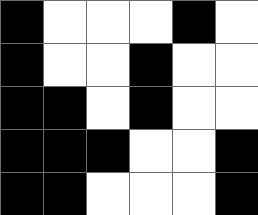[["black", "white", "white", "white", "black", "white"], ["black", "white", "white", "black", "white", "white"], ["black", "black", "white", "black", "white", "white"], ["black", "black", "black", "white", "white", "black"], ["black", "black", "white", "white", "white", "black"]]